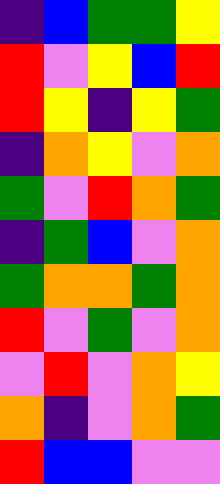[["indigo", "blue", "green", "green", "yellow"], ["red", "violet", "yellow", "blue", "red"], ["red", "yellow", "indigo", "yellow", "green"], ["indigo", "orange", "yellow", "violet", "orange"], ["green", "violet", "red", "orange", "green"], ["indigo", "green", "blue", "violet", "orange"], ["green", "orange", "orange", "green", "orange"], ["red", "violet", "green", "violet", "orange"], ["violet", "red", "violet", "orange", "yellow"], ["orange", "indigo", "violet", "orange", "green"], ["red", "blue", "blue", "violet", "violet"]]